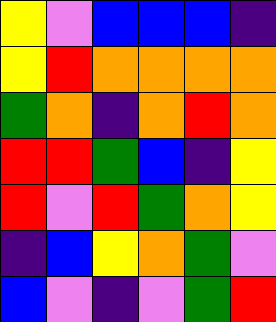[["yellow", "violet", "blue", "blue", "blue", "indigo"], ["yellow", "red", "orange", "orange", "orange", "orange"], ["green", "orange", "indigo", "orange", "red", "orange"], ["red", "red", "green", "blue", "indigo", "yellow"], ["red", "violet", "red", "green", "orange", "yellow"], ["indigo", "blue", "yellow", "orange", "green", "violet"], ["blue", "violet", "indigo", "violet", "green", "red"]]